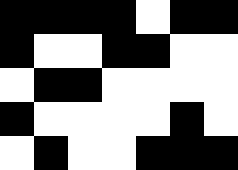[["black", "black", "black", "black", "white", "black", "black"], ["black", "white", "white", "black", "black", "white", "white"], ["white", "black", "black", "white", "white", "white", "white"], ["black", "white", "white", "white", "white", "black", "white"], ["white", "black", "white", "white", "black", "black", "black"]]